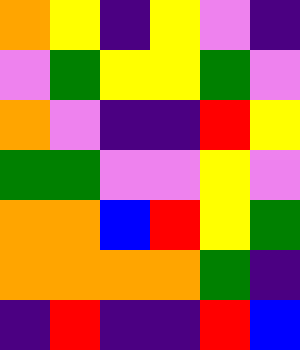[["orange", "yellow", "indigo", "yellow", "violet", "indigo"], ["violet", "green", "yellow", "yellow", "green", "violet"], ["orange", "violet", "indigo", "indigo", "red", "yellow"], ["green", "green", "violet", "violet", "yellow", "violet"], ["orange", "orange", "blue", "red", "yellow", "green"], ["orange", "orange", "orange", "orange", "green", "indigo"], ["indigo", "red", "indigo", "indigo", "red", "blue"]]